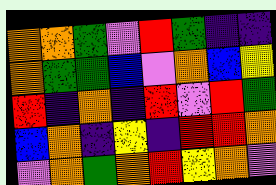[["orange", "orange", "green", "violet", "red", "green", "indigo", "indigo"], ["orange", "green", "green", "blue", "violet", "orange", "blue", "yellow"], ["red", "indigo", "orange", "indigo", "red", "violet", "red", "green"], ["blue", "orange", "indigo", "yellow", "indigo", "red", "red", "orange"], ["violet", "orange", "green", "orange", "red", "yellow", "orange", "violet"]]